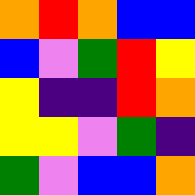[["orange", "red", "orange", "blue", "blue"], ["blue", "violet", "green", "red", "yellow"], ["yellow", "indigo", "indigo", "red", "orange"], ["yellow", "yellow", "violet", "green", "indigo"], ["green", "violet", "blue", "blue", "orange"]]